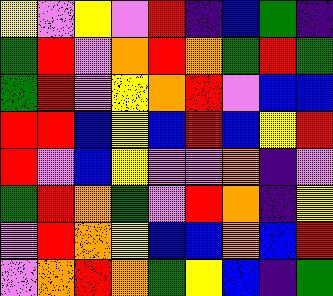[["yellow", "violet", "yellow", "violet", "red", "indigo", "blue", "green", "indigo"], ["green", "red", "violet", "orange", "red", "orange", "green", "red", "green"], ["green", "red", "violet", "yellow", "orange", "red", "violet", "blue", "blue"], ["red", "red", "blue", "yellow", "blue", "red", "blue", "yellow", "red"], ["red", "violet", "blue", "yellow", "violet", "violet", "orange", "indigo", "violet"], ["green", "red", "orange", "green", "violet", "red", "orange", "indigo", "yellow"], ["violet", "red", "orange", "yellow", "blue", "blue", "orange", "blue", "red"], ["violet", "orange", "red", "orange", "green", "yellow", "blue", "indigo", "green"]]